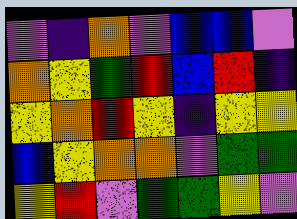[["violet", "indigo", "orange", "violet", "blue", "blue", "violet"], ["orange", "yellow", "green", "red", "blue", "red", "indigo"], ["yellow", "orange", "red", "yellow", "indigo", "yellow", "yellow"], ["blue", "yellow", "orange", "orange", "violet", "green", "green"], ["yellow", "red", "violet", "green", "green", "yellow", "violet"]]